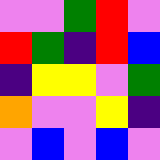[["violet", "violet", "green", "red", "violet"], ["red", "green", "indigo", "red", "blue"], ["indigo", "yellow", "yellow", "violet", "green"], ["orange", "violet", "violet", "yellow", "indigo"], ["violet", "blue", "violet", "blue", "violet"]]